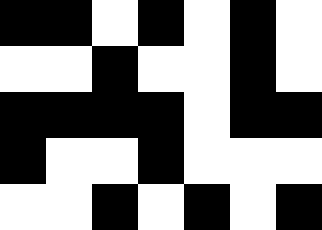[["black", "black", "white", "black", "white", "black", "white"], ["white", "white", "black", "white", "white", "black", "white"], ["black", "black", "black", "black", "white", "black", "black"], ["black", "white", "white", "black", "white", "white", "white"], ["white", "white", "black", "white", "black", "white", "black"]]